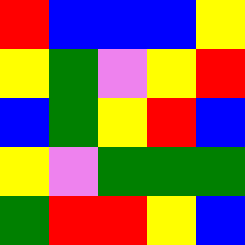[["red", "blue", "blue", "blue", "yellow"], ["yellow", "green", "violet", "yellow", "red"], ["blue", "green", "yellow", "red", "blue"], ["yellow", "violet", "green", "green", "green"], ["green", "red", "red", "yellow", "blue"]]